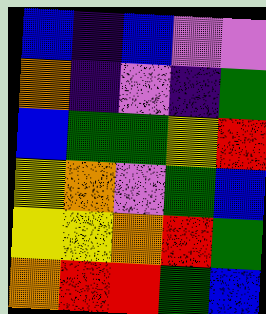[["blue", "indigo", "blue", "violet", "violet"], ["orange", "indigo", "violet", "indigo", "green"], ["blue", "green", "green", "yellow", "red"], ["yellow", "orange", "violet", "green", "blue"], ["yellow", "yellow", "orange", "red", "green"], ["orange", "red", "red", "green", "blue"]]